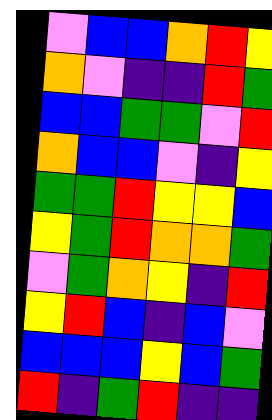[["violet", "blue", "blue", "orange", "red", "yellow"], ["orange", "violet", "indigo", "indigo", "red", "green"], ["blue", "blue", "green", "green", "violet", "red"], ["orange", "blue", "blue", "violet", "indigo", "yellow"], ["green", "green", "red", "yellow", "yellow", "blue"], ["yellow", "green", "red", "orange", "orange", "green"], ["violet", "green", "orange", "yellow", "indigo", "red"], ["yellow", "red", "blue", "indigo", "blue", "violet"], ["blue", "blue", "blue", "yellow", "blue", "green"], ["red", "indigo", "green", "red", "indigo", "indigo"]]